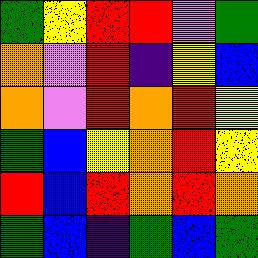[["green", "yellow", "red", "red", "violet", "green"], ["orange", "violet", "red", "indigo", "yellow", "blue"], ["orange", "violet", "red", "orange", "red", "yellow"], ["green", "blue", "yellow", "orange", "red", "yellow"], ["red", "blue", "red", "orange", "red", "orange"], ["green", "blue", "indigo", "green", "blue", "green"]]